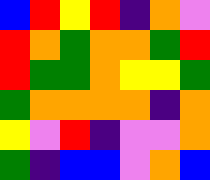[["blue", "red", "yellow", "red", "indigo", "orange", "violet"], ["red", "orange", "green", "orange", "orange", "green", "red"], ["red", "green", "green", "orange", "yellow", "yellow", "green"], ["green", "orange", "orange", "orange", "orange", "indigo", "orange"], ["yellow", "violet", "red", "indigo", "violet", "violet", "orange"], ["green", "indigo", "blue", "blue", "violet", "orange", "blue"]]